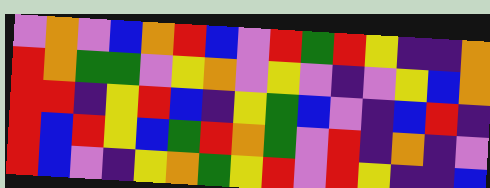[["violet", "orange", "violet", "blue", "orange", "red", "blue", "violet", "red", "green", "red", "yellow", "indigo", "indigo", "orange"], ["red", "orange", "green", "green", "violet", "yellow", "orange", "violet", "yellow", "violet", "indigo", "violet", "yellow", "blue", "orange"], ["red", "red", "indigo", "yellow", "red", "blue", "indigo", "yellow", "green", "blue", "violet", "indigo", "blue", "red", "indigo"], ["red", "blue", "red", "yellow", "blue", "green", "red", "orange", "green", "violet", "red", "indigo", "orange", "indigo", "violet"], ["red", "blue", "violet", "indigo", "yellow", "orange", "green", "yellow", "red", "violet", "red", "yellow", "indigo", "indigo", "blue"]]